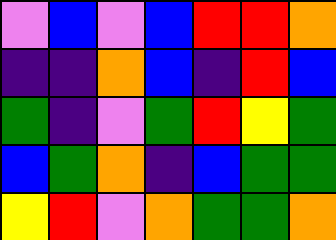[["violet", "blue", "violet", "blue", "red", "red", "orange"], ["indigo", "indigo", "orange", "blue", "indigo", "red", "blue"], ["green", "indigo", "violet", "green", "red", "yellow", "green"], ["blue", "green", "orange", "indigo", "blue", "green", "green"], ["yellow", "red", "violet", "orange", "green", "green", "orange"]]